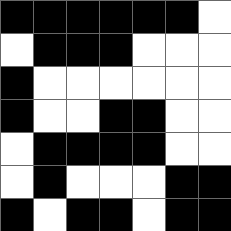[["black", "black", "black", "black", "black", "black", "white"], ["white", "black", "black", "black", "white", "white", "white"], ["black", "white", "white", "white", "white", "white", "white"], ["black", "white", "white", "black", "black", "white", "white"], ["white", "black", "black", "black", "black", "white", "white"], ["white", "black", "white", "white", "white", "black", "black"], ["black", "white", "black", "black", "white", "black", "black"]]